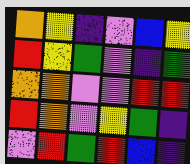[["orange", "yellow", "indigo", "violet", "blue", "yellow"], ["red", "yellow", "green", "violet", "indigo", "green"], ["orange", "orange", "violet", "violet", "red", "red"], ["red", "orange", "violet", "yellow", "green", "indigo"], ["violet", "red", "green", "red", "blue", "indigo"]]